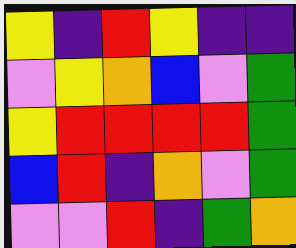[["yellow", "indigo", "red", "yellow", "indigo", "indigo"], ["violet", "yellow", "orange", "blue", "violet", "green"], ["yellow", "red", "red", "red", "red", "green"], ["blue", "red", "indigo", "orange", "violet", "green"], ["violet", "violet", "red", "indigo", "green", "orange"]]